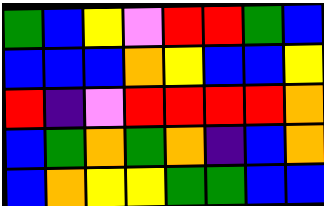[["green", "blue", "yellow", "violet", "red", "red", "green", "blue"], ["blue", "blue", "blue", "orange", "yellow", "blue", "blue", "yellow"], ["red", "indigo", "violet", "red", "red", "red", "red", "orange"], ["blue", "green", "orange", "green", "orange", "indigo", "blue", "orange"], ["blue", "orange", "yellow", "yellow", "green", "green", "blue", "blue"]]